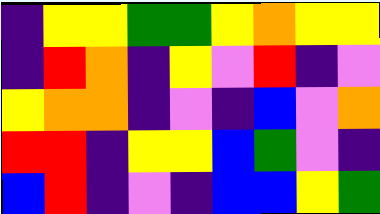[["indigo", "yellow", "yellow", "green", "green", "yellow", "orange", "yellow", "yellow"], ["indigo", "red", "orange", "indigo", "yellow", "violet", "red", "indigo", "violet"], ["yellow", "orange", "orange", "indigo", "violet", "indigo", "blue", "violet", "orange"], ["red", "red", "indigo", "yellow", "yellow", "blue", "green", "violet", "indigo"], ["blue", "red", "indigo", "violet", "indigo", "blue", "blue", "yellow", "green"]]